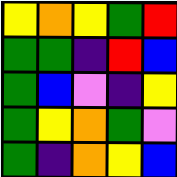[["yellow", "orange", "yellow", "green", "red"], ["green", "green", "indigo", "red", "blue"], ["green", "blue", "violet", "indigo", "yellow"], ["green", "yellow", "orange", "green", "violet"], ["green", "indigo", "orange", "yellow", "blue"]]